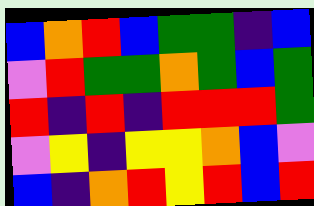[["blue", "orange", "red", "blue", "green", "green", "indigo", "blue"], ["violet", "red", "green", "green", "orange", "green", "blue", "green"], ["red", "indigo", "red", "indigo", "red", "red", "red", "green"], ["violet", "yellow", "indigo", "yellow", "yellow", "orange", "blue", "violet"], ["blue", "indigo", "orange", "red", "yellow", "red", "blue", "red"]]